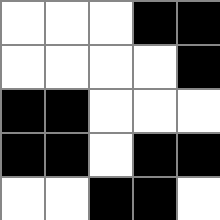[["white", "white", "white", "black", "black"], ["white", "white", "white", "white", "black"], ["black", "black", "white", "white", "white"], ["black", "black", "white", "black", "black"], ["white", "white", "black", "black", "white"]]